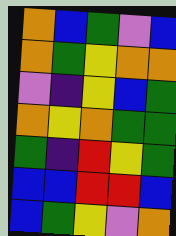[["orange", "blue", "green", "violet", "blue"], ["orange", "green", "yellow", "orange", "orange"], ["violet", "indigo", "yellow", "blue", "green"], ["orange", "yellow", "orange", "green", "green"], ["green", "indigo", "red", "yellow", "green"], ["blue", "blue", "red", "red", "blue"], ["blue", "green", "yellow", "violet", "orange"]]